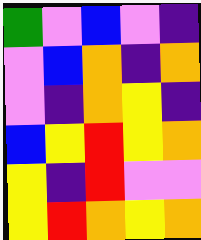[["green", "violet", "blue", "violet", "indigo"], ["violet", "blue", "orange", "indigo", "orange"], ["violet", "indigo", "orange", "yellow", "indigo"], ["blue", "yellow", "red", "yellow", "orange"], ["yellow", "indigo", "red", "violet", "violet"], ["yellow", "red", "orange", "yellow", "orange"]]